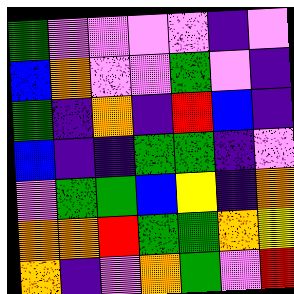[["green", "violet", "violet", "violet", "violet", "indigo", "violet"], ["blue", "orange", "violet", "violet", "green", "violet", "indigo"], ["green", "indigo", "orange", "indigo", "red", "blue", "indigo"], ["blue", "indigo", "indigo", "green", "green", "indigo", "violet"], ["violet", "green", "green", "blue", "yellow", "indigo", "orange"], ["orange", "orange", "red", "green", "green", "orange", "yellow"], ["orange", "indigo", "violet", "orange", "green", "violet", "red"]]